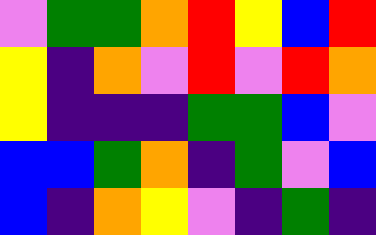[["violet", "green", "green", "orange", "red", "yellow", "blue", "red"], ["yellow", "indigo", "orange", "violet", "red", "violet", "red", "orange"], ["yellow", "indigo", "indigo", "indigo", "green", "green", "blue", "violet"], ["blue", "blue", "green", "orange", "indigo", "green", "violet", "blue"], ["blue", "indigo", "orange", "yellow", "violet", "indigo", "green", "indigo"]]